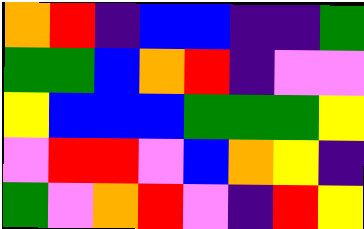[["orange", "red", "indigo", "blue", "blue", "indigo", "indigo", "green"], ["green", "green", "blue", "orange", "red", "indigo", "violet", "violet"], ["yellow", "blue", "blue", "blue", "green", "green", "green", "yellow"], ["violet", "red", "red", "violet", "blue", "orange", "yellow", "indigo"], ["green", "violet", "orange", "red", "violet", "indigo", "red", "yellow"]]